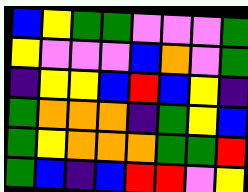[["blue", "yellow", "green", "green", "violet", "violet", "violet", "green"], ["yellow", "violet", "violet", "violet", "blue", "orange", "violet", "green"], ["indigo", "yellow", "yellow", "blue", "red", "blue", "yellow", "indigo"], ["green", "orange", "orange", "orange", "indigo", "green", "yellow", "blue"], ["green", "yellow", "orange", "orange", "orange", "green", "green", "red"], ["green", "blue", "indigo", "blue", "red", "red", "violet", "yellow"]]